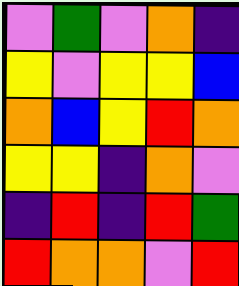[["violet", "green", "violet", "orange", "indigo"], ["yellow", "violet", "yellow", "yellow", "blue"], ["orange", "blue", "yellow", "red", "orange"], ["yellow", "yellow", "indigo", "orange", "violet"], ["indigo", "red", "indigo", "red", "green"], ["red", "orange", "orange", "violet", "red"]]